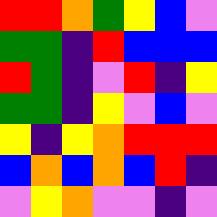[["red", "red", "orange", "green", "yellow", "blue", "violet"], ["green", "green", "indigo", "red", "blue", "blue", "blue"], ["red", "green", "indigo", "violet", "red", "indigo", "yellow"], ["green", "green", "indigo", "yellow", "violet", "blue", "violet"], ["yellow", "indigo", "yellow", "orange", "red", "red", "red"], ["blue", "orange", "blue", "orange", "blue", "red", "indigo"], ["violet", "yellow", "orange", "violet", "violet", "indigo", "violet"]]